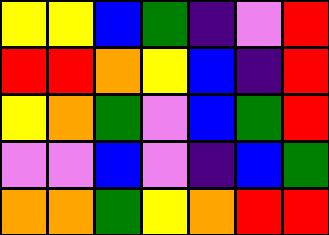[["yellow", "yellow", "blue", "green", "indigo", "violet", "red"], ["red", "red", "orange", "yellow", "blue", "indigo", "red"], ["yellow", "orange", "green", "violet", "blue", "green", "red"], ["violet", "violet", "blue", "violet", "indigo", "blue", "green"], ["orange", "orange", "green", "yellow", "orange", "red", "red"]]